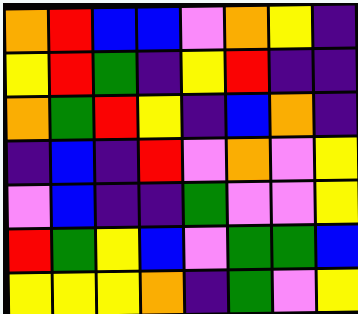[["orange", "red", "blue", "blue", "violet", "orange", "yellow", "indigo"], ["yellow", "red", "green", "indigo", "yellow", "red", "indigo", "indigo"], ["orange", "green", "red", "yellow", "indigo", "blue", "orange", "indigo"], ["indigo", "blue", "indigo", "red", "violet", "orange", "violet", "yellow"], ["violet", "blue", "indigo", "indigo", "green", "violet", "violet", "yellow"], ["red", "green", "yellow", "blue", "violet", "green", "green", "blue"], ["yellow", "yellow", "yellow", "orange", "indigo", "green", "violet", "yellow"]]